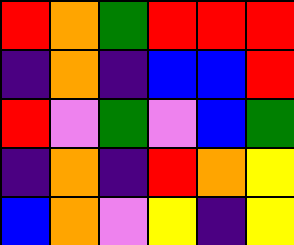[["red", "orange", "green", "red", "red", "red"], ["indigo", "orange", "indigo", "blue", "blue", "red"], ["red", "violet", "green", "violet", "blue", "green"], ["indigo", "orange", "indigo", "red", "orange", "yellow"], ["blue", "orange", "violet", "yellow", "indigo", "yellow"]]